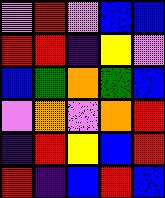[["violet", "red", "violet", "blue", "blue"], ["red", "red", "indigo", "yellow", "violet"], ["blue", "green", "orange", "green", "blue"], ["violet", "orange", "violet", "orange", "red"], ["indigo", "red", "yellow", "blue", "red"], ["red", "indigo", "blue", "red", "blue"]]